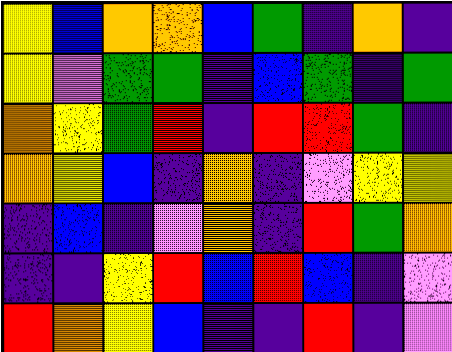[["yellow", "blue", "orange", "orange", "blue", "green", "indigo", "orange", "indigo"], ["yellow", "violet", "green", "green", "indigo", "blue", "green", "indigo", "green"], ["orange", "yellow", "green", "red", "indigo", "red", "red", "green", "indigo"], ["orange", "yellow", "blue", "indigo", "orange", "indigo", "violet", "yellow", "yellow"], ["indigo", "blue", "indigo", "violet", "orange", "indigo", "red", "green", "orange"], ["indigo", "indigo", "yellow", "red", "blue", "red", "blue", "indigo", "violet"], ["red", "orange", "yellow", "blue", "indigo", "indigo", "red", "indigo", "violet"]]